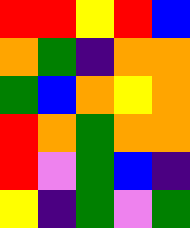[["red", "red", "yellow", "red", "blue"], ["orange", "green", "indigo", "orange", "orange"], ["green", "blue", "orange", "yellow", "orange"], ["red", "orange", "green", "orange", "orange"], ["red", "violet", "green", "blue", "indigo"], ["yellow", "indigo", "green", "violet", "green"]]